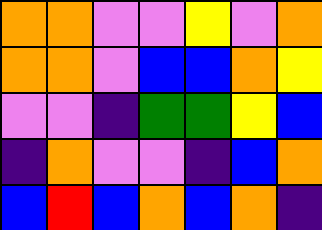[["orange", "orange", "violet", "violet", "yellow", "violet", "orange"], ["orange", "orange", "violet", "blue", "blue", "orange", "yellow"], ["violet", "violet", "indigo", "green", "green", "yellow", "blue"], ["indigo", "orange", "violet", "violet", "indigo", "blue", "orange"], ["blue", "red", "blue", "orange", "blue", "orange", "indigo"]]